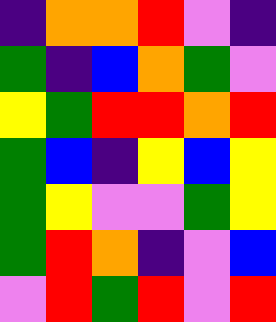[["indigo", "orange", "orange", "red", "violet", "indigo"], ["green", "indigo", "blue", "orange", "green", "violet"], ["yellow", "green", "red", "red", "orange", "red"], ["green", "blue", "indigo", "yellow", "blue", "yellow"], ["green", "yellow", "violet", "violet", "green", "yellow"], ["green", "red", "orange", "indigo", "violet", "blue"], ["violet", "red", "green", "red", "violet", "red"]]